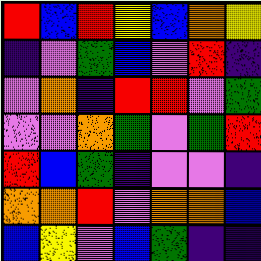[["red", "blue", "red", "yellow", "blue", "orange", "yellow"], ["indigo", "violet", "green", "blue", "violet", "red", "indigo"], ["violet", "orange", "indigo", "red", "red", "violet", "green"], ["violet", "violet", "orange", "green", "violet", "green", "red"], ["red", "blue", "green", "indigo", "violet", "violet", "indigo"], ["orange", "orange", "red", "violet", "orange", "orange", "blue"], ["blue", "yellow", "violet", "blue", "green", "indigo", "indigo"]]